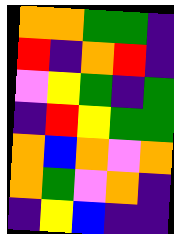[["orange", "orange", "green", "green", "indigo"], ["red", "indigo", "orange", "red", "indigo"], ["violet", "yellow", "green", "indigo", "green"], ["indigo", "red", "yellow", "green", "green"], ["orange", "blue", "orange", "violet", "orange"], ["orange", "green", "violet", "orange", "indigo"], ["indigo", "yellow", "blue", "indigo", "indigo"]]